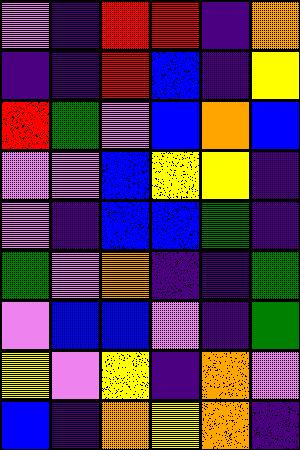[["violet", "indigo", "red", "red", "indigo", "orange"], ["indigo", "indigo", "red", "blue", "indigo", "yellow"], ["red", "green", "violet", "blue", "orange", "blue"], ["violet", "violet", "blue", "yellow", "yellow", "indigo"], ["violet", "indigo", "blue", "blue", "green", "indigo"], ["green", "violet", "orange", "indigo", "indigo", "green"], ["violet", "blue", "blue", "violet", "indigo", "green"], ["yellow", "violet", "yellow", "indigo", "orange", "violet"], ["blue", "indigo", "orange", "yellow", "orange", "indigo"]]